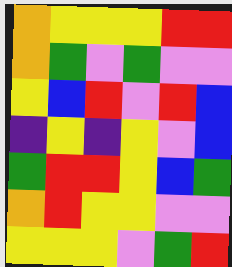[["orange", "yellow", "yellow", "yellow", "red", "red"], ["orange", "green", "violet", "green", "violet", "violet"], ["yellow", "blue", "red", "violet", "red", "blue"], ["indigo", "yellow", "indigo", "yellow", "violet", "blue"], ["green", "red", "red", "yellow", "blue", "green"], ["orange", "red", "yellow", "yellow", "violet", "violet"], ["yellow", "yellow", "yellow", "violet", "green", "red"]]